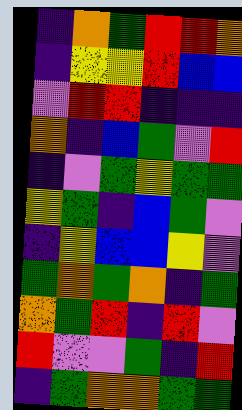[["indigo", "orange", "green", "red", "red", "orange"], ["indigo", "yellow", "yellow", "red", "blue", "blue"], ["violet", "red", "red", "indigo", "indigo", "indigo"], ["orange", "indigo", "blue", "green", "violet", "red"], ["indigo", "violet", "green", "yellow", "green", "green"], ["yellow", "green", "indigo", "blue", "green", "violet"], ["indigo", "yellow", "blue", "blue", "yellow", "violet"], ["green", "orange", "green", "orange", "indigo", "green"], ["orange", "green", "red", "indigo", "red", "violet"], ["red", "violet", "violet", "green", "indigo", "red"], ["indigo", "green", "orange", "orange", "green", "green"]]